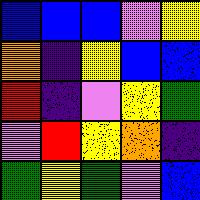[["blue", "blue", "blue", "violet", "yellow"], ["orange", "indigo", "yellow", "blue", "blue"], ["red", "indigo", "violet", "yellow", "green"], ["violet", "red", "yellow", "orange", "indigo"], ["green", "yellow", "green", "violet", "blue"]]